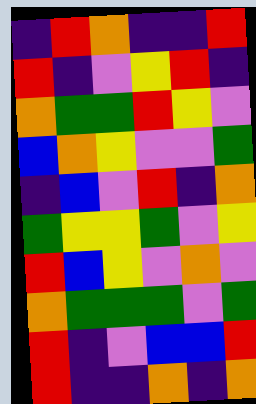[["indigo", "red", "orange", "indigo", "indigo", "red"], ["red", "indigo", "violet", "yellow", "red", "indigo"], ["orange", "green", "green", "red", "yellow", "violet"], ["blue", "orange", "yellow", "violet", "violet", "green"], ["indigo", "blue", "violet", "red", "indigo", "orange"], ["green", "yellow", "yellow", "green", "violet", "yellow"], ["red", "blue", "yellow", "violet", "orange", "violet"], ["orange", "green", "green", "green", "violet", "green"], ["red", "indigo", "violet", "blue", "blue", "red"], ["red", "indigo", "indigo", "orange", "indigo", "orange"]]